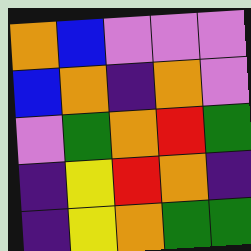[["orange", "blue", "violet", "violet", "violet"], ["blue", "orange", "indigo", "orange", "violet"], ["violet", "green", "orange", "red", "green"], ["indigo", "yellow", "red", "orange", "indigo"], ["indigo", "yellow", "orange", "green", "green"]]